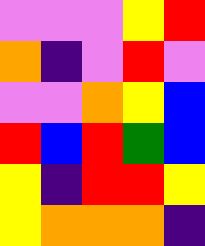[["violet", "violet", "violet", "yellow", "red"], ["orange", "indigo", "violet", "red", "violet"], ["violet", "violet", "orange", "yellow", "blue"], ["red", "blue", "red", "green", "blue"], ["yellow", "indigo", "red", "red", "yellow"], ["yellow", "orange", "orange", "orange", "indigo"]]